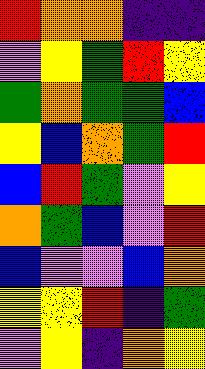[["red", "orange", "orange", "indigo", "indigo"], ["violet", "yellow", "green", "red", "yellow"], ["green", "orange", "green", "green", "blue"], ["yellow", "blue", "orange", "green", "red"], ["blue", "red", "green", "violet", "yellow"], ["orange", "green", "blue", "violet", "red"], ["blue", "violet", "violet", "blue", "orange"], ["yellow", "yellow", "red", "indigo", "green"], ["violet", "yellow", "indigo", "orange", "yellow"]]